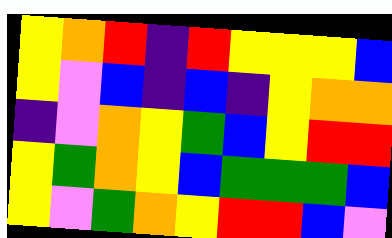[["yellow", "orange", "red", "indigo", "red", "yellow", "yellow", "yellow", "blue"], ["yellow", "violet", "blue", "indigo", "blue", "indigo", "yellow", "orange", "orange"], ["indigo", "violet", "orange", "yellow", "green", "blue", "yellow", "red", "red"], ["yellow", "green", "orange", "yellow", "blue", "green", "green", "green", "blue"], ["yellow", "violet", "green", "orange", "yellow", "red", "red", "blue", "violet"]]